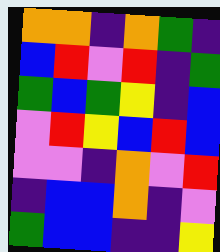[["orange", "orange", "indigo", "orange", "green", "indigo"], ["blue", "red", "violet", "red", "indigo", "green"], ["green", "blue", "green", "yellow", "indigo", "blue"], ["violet", "red", "yellow", "blue", "red", "blue"], ["violet", "violet", "indigo", "orange", "violet", "red"], ["indigo", "blue", "blue", "orange", "indigo", "violet"], ["green", "blue", "blue", "indigo", "indigo", "yellow"]]